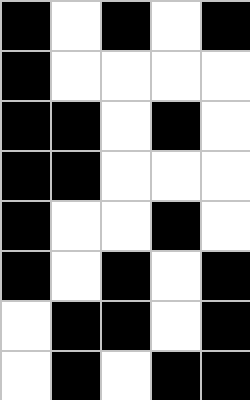[["black", "white", "black", "white", "black"], ["black", "white", "white", "white", "white"], ["black", "black", "white", "black", "white"], ["black", "black", "white", "white", "white"], ["black", "white", "white", "black", "white"], ["black", "white", "black", "white", "black"], ["white", "black", "black", "white", "black"], ["white", "black", "white", "black", "black"]]